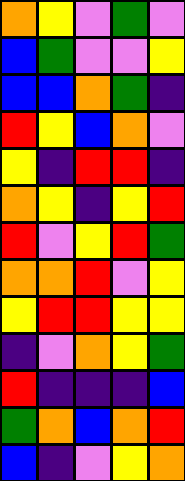[["orange", "yellow", "violet", "green", "violet"], ["blue", "green", "violet", "violet", "yellow"], ["blue", "blue", "orange", "green", "indigo"], ["red", "yellow", "blue", "orange", "violet"], ["yellow", "indigo", "red", "red", "indigo"], ["orange", "yellow", "indigo", "yellow", "red"], ["red", "violet", "yellow", "red", "green"], ["orange", "orange", "red", "violet", "yellow"], ["yellow", "red", "red", "yellow", "yellow"], ["indigo", "violet", "orange", "yellow", "green"], ["red", "indigo", "indigo", "indigo", "blue"], ["green", "orange", "blue", "orange", "red"], ["blue", "indigo", "violet", "yellow", "orange"]]